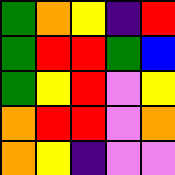[["green", "orange", "yellow", "indigo", "red"], ["green", "red", "red", "green", "blue"], ["green", "yellow", "red", "violet", "yellow"], ["orange", "red", "red", "violet", "orange"], ["orange", "yellow", "indigo", "violet", "violet"]]